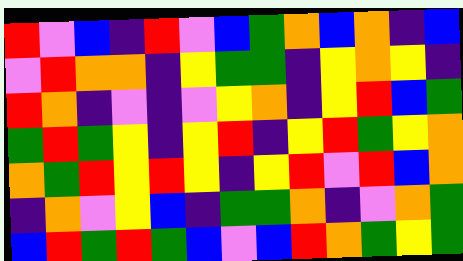[["red", "violet", "blue", "indigo", "red", "violet", "blue", "green", "orange", "blue", "orange", "indigo", "blue"], ["violet", "red", "orange", "orange", "indigo", "yellow", "green", "green", "indigo", "yellow", "orange", "yellow", "indigo"], ["red", "orange", "indigo", "violet", "indigo", "violet", "yellow", "orange", "indigo", "yellow", "red", "blue", "green"], ["green", "red", "green", "yellow", "indigo", "yellow", "red", "indigo", "yellow", "red", "green", "yellow", "orange"], ["orange", "green", "red", "yellow", "red", "yellow", "indigo", "yellow", "red", "violet", "red", "blue", "orange"], ["indigo", "orange", "violet", "yellow", "blue", "indigo", "green", "green", "orange", "indigo", "violet", "orange", "green"], ["blue", "red", "green", "red", "green", "blue", "violet", "blue", "red", "orange", "green", "yellow", "green"]]